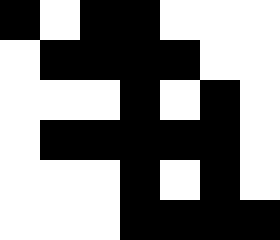[["black", "white", "black", "black", "white", "white", "white"], ["white", "black", "black", "black", "black", "white", "white"], ["white", "white", "white", "black", "white", "black", "white"], ["white", "black", "black", "black", "black", "black", "white"], ["white", "white", "white", "black", "white", "black", "white"], ["white", "white", "white", "black", "black", "black", "black"]]